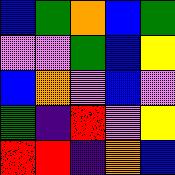[["blue", "green", "orange", "blue", "green"], ["violet", "violet", "green", "blue", "yellow"], ["blue", "orange", "violet", "blue", "violet"], ["green", "indigo", "red", "violet", "yellow"], ["red", "red", "indigo", "orange", "blue"]]